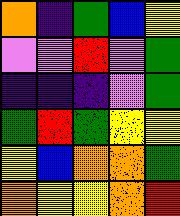[["orange", "indigo", "green", "blue", "yellow"], ["violet", "violet", "red", "violet", "green"], ["indigo", "indigo", "indigo", "violet", "green"], ["green", "red", "green", "yellow", "yellow"], ["yellow", "blue", "orange", "orange", "green"], ["orange", "yellow", "yellow", "orange", "red"]]